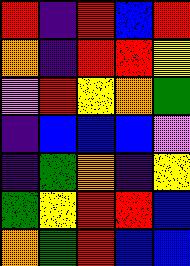[["red", "indigo", "red", "blue", "red"], ["orange", "indigo", "red", "red", "yellow"], ["violet", "red", "yellow", "orange", "green"], ["indigo", "blue", "blue", "blue", "violet"], ["indigo", "green", "orange", "indigo", "yellow"], ["green", "yellow", "red", "red", "blue"], ["orange", "green", "red", "blue", "blue"]]